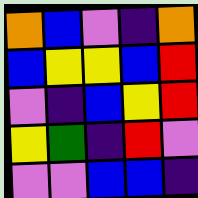[["orange", "blue", "violet", "indigo", "orange"], ["blue", "yellow", "yellow", "blue", "red"], ["violet", "indigo", "blue", "yellow", "red"], ["yellow", "green", "indigo", "red", "violet"], ["violet", "violet", "blue", "blue", "indigo"]]